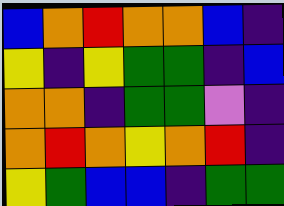[["blue", "orange", "red", "orange", "orange", "blue", "indigo"], ["yellow", "indigo", "yellow", "green", "green", "indigo", "blue"], ["orange", "orange", "indigo", "green", "green", "violet", "indigo"], ["orange", "red", "orange", "yellow", "orange", "red", "indigo"], ["yellow", "green", "blue", "blue", "indigo", "green", "green"]]